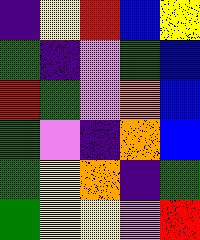[["indigo", "yellow", "red", "blue", "yellow"], ["green", "indigo", "violet", "green", "blue"], ["red", "green", "violet", "orange", "blue"], ["green", "violet", "indigo", "orange", "blue"], ["green", "yellow", "orange", "indigo", "green"], ["green", "yellow", "yellow", "violet", "red"]]